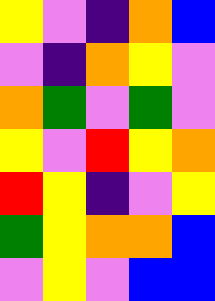[["yellow", "violet", "indigo", "orange", "blue"], ["violet", "indigo", "orange", "yellow", "violet"], ["orange", "green", "violet", "green", "violet"], ["yellow", "violet", "red", "yellow", "orange"], ["red", "yellow", "indigo", "violet", "yellow"], ["green", "yellow", "orange", "orange", "blue"], ["violet", "yellow", "violet", "blue", "blue"]]